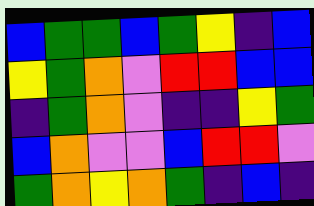[["blue", "green", "green", "blue", "green", "yellow", "indigo", "blue"], ["yellow", "green", "orange", "violet", "red", "red", "blue", "blue"], ["indigo", "green", "orange", "violet", "indigo", "indigo", "yellow", "green"], ["blue", "orange", "violet", "violet", "blue", "red", "red", "violet"], ["green", "orange", "yellow", "orange", "green", "indigo", "blue", "indigo"]]